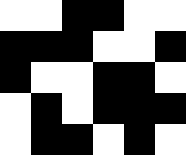[["white", "white", "black", "black", "white", "white"], ["black", "black", "black", "white", "white", "black"], ["black", "white", "white", "black", "black", "white"], ["white", "black", "white", "black", "black", "black"], ["white", "black", "black", "white", "black", "white"]]